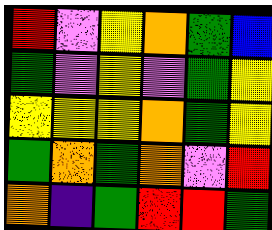[["red", "violet", "yellow", "orange", "green", "blue"], ["green", "violet", "yellow", "violet", "green", "yellow"], ["yellow", "yellow", "yellow", "orange", "green", "yellow"], ["green", "orange", "green", "orange", "violet", "red"], ["orange", "indigo", "green", "red", "red", "green"]]